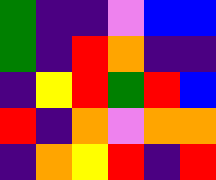[["green", "indigo", "indigo", "violet", "blue", "blue"], ["green", "indigo", "red", "orange", "indigo", "indigo"], ["indigo", "yellow", "red", "green", "red", "blue"], ["red", "indigo", "orange", "violet", "orange", "orange"], ["indigo", "orange", "yellow", "red", "indigo", "red"]]